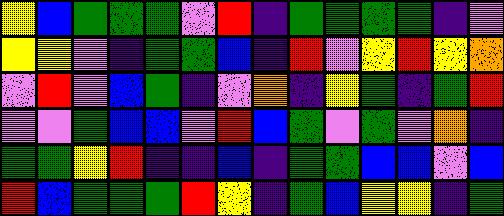[["yellow", "blue", "green", "green", "green", "violet", "red", "indigo", "green", "green", "green", "green", "indigo", "violet"], ["yellow", "yellow", "violet", "indigo", "green", "green", "blue", "indigo", "red", "violet", "yellow", "red", "yellow", "orange"], ["violet", "red", "violet", "blue", "green", "indigo", "violet", "orange", "indigo", "yellow", "green", "indigo", "green", "red"], ["violet", "violet", "green", "blue", "blue", "violet", "red", "blue", "green", "violet", "green", "violet", "orange", "indigo"], ["green", "green", "yellow", "red", "indigo", "indigo", "blue", "indigo", "green", "green", "blue", "blue", "violet", "blue"], ["red", "blue", "green", "green", "green", "red", "yellow", "indigo", "green", "blue", "yellow", "yellow", "indigo", "green"]]